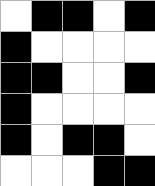[["white", "black", "black", "white", "black"], ["black", "white", "white", "white", "white"], ["black", "black", "white", "white", "black"], ["black", "white", "white", "white", "white"], ["black", "white", "black", "black", "white"], ["white", "white", "white", "black", "black"]]